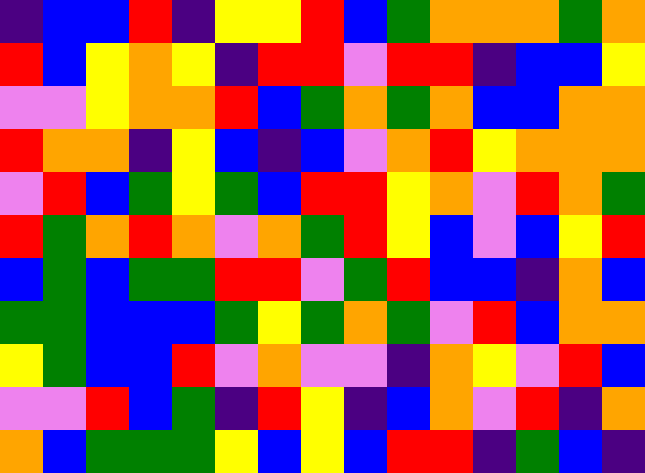[["indigo", "blue", "blue", "red", "indigo", "yellow", "yellow", "red", "blue", "green", "orange", "orange", "orange", "green", "orange"], ["red", "blue", "yellow", "orange", "yellow", "indigo", "red", "red", "violet", "red", "red", "indigo", "blue", "blue", "yellow"], ["violet", "violet", "yellow", "orange", "orange", "red", "blue", "green", "orange", "green", "orange", "blue", "blue", "orange", "orange"], ["red", "orange", "orange", "indigo", "yellow", "blue", "indigo", "blue", "violet", "orange", "red", "yellow", "orange", "orange", "orange"], ["violet", "red", "blue", "green", "yellow", "green", "blue", "red", "red", "yellow", "orange", "violet", "red", "orange", "green"], ["red", "green", "orange", "red", "orange", "violet", "orange", "green", "red", "yellow", "blue", "violet", "blue", "yellow", "red"], ["blue", "green", "blue", "green", "green", "red", "red", "violet", "green", "red", "blue", "blue", "indigo", "orange", "blue"], ["green", "green", "blue", "blue", "blue", "green", "yellow", "green", "orange", "green", "violet", "red", "blue", "orange", "orange"], ["yellow", "green", "blue", "blue", "red", "violet", "orange", "violet", "violet", "indigo", "orange", "yellow", "violet", "red", "blue"], ["violet", "violet", "red", "blue", "green", "indigo", "red", "yellow", "indigo", "blue", "orange", "violet", "red", "indigo", "orange"], ["orange", "blue", "green", "green", "green", "yellow", "blue", "yellow", "blue", "red", "red", "indigo", "green", "blue", "indigo"]]